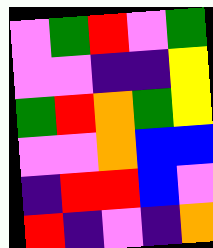[["violet", "green", "red", "violet", "green"], ["violet", "violet", "indigo", "indigo", "yellow"], ["green", "red", "orange", "green", "yellow"], ["violet", "violet", "orange", "blue", "blue"], ["indigo", "red", "red", "blue", "violet"], ["red", "indigo", "violet", "indigo", "orange"]]